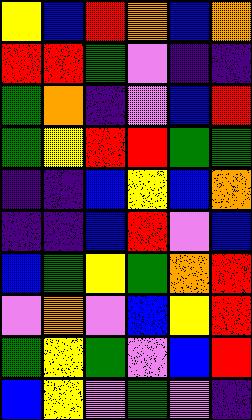[["yellow", "blue", "red", "orange", "blue", "orange"], ["red", "red", "green", "violet", "indigo", "indigo"], ["green", "orange", "indigo", "violet", "blue", "red"], ["green", "yellow", "red", "red", "green", "green"], ["indigo", "indigo", "blue", "yellow", "blue", "orange"], ["indigo", "indigo", "blue", "red", "violet", "blue"], ["blue", "green", "yellow", "green", "orange", "red"], ["violet", "orange", "violet", "blue", "yellow", "red"], ["green", "yellow", "green", "violet", "blue", "red"], ["blue", "yellow", "violet", "green", "violet", "indigo"]]